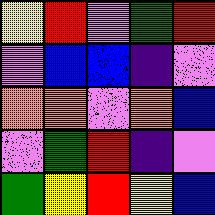[["yellow", "red", "violet", "green", "red"], ["violet", "blue", "blue", "indigo", "violet"], ["orange", "orange", "violet", "orange", "blue"], ["violet", "green", "red", "indigo", "violet"], ["green", "yellow", "red", "yellow", "blue"]]